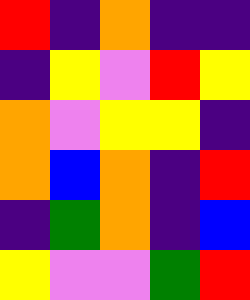[["red", "indigo", "orange", "indigo", "indigo"], ["indigo", "yellow", "violet", "red", "yellow"], ["orange", "violet", "yellow", "yellow", "indigo"], ["orange", "blue", "orange", "indigo", "red"], ["indigo", "green", "orange", "indigo", "blue"], ["yellow", "violet", "violet", "green", "red"]]